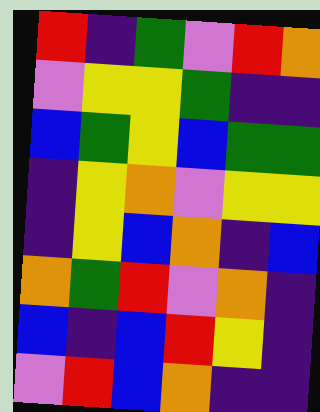[["red", "indigo", "green", "violet", "red", "orange"], ["violet", "yellow", "yellow", "green", "indigo", "indigo"], ["blue", "green", "yellow", "blue", "green", "green"], ["indigo", "yellow", "orange", "violet", "yellow", "yellow"], ["indigo", "yellow", "blue", "orange", "indigo", "blue"], ["orange", "green", "red", "violet", "orange", "indigo"], ["blue", "indigo", "blue", "red", "yellow", "indigo"], ["violet", "red", "blue", "orange", "indigo", "indigo"]]